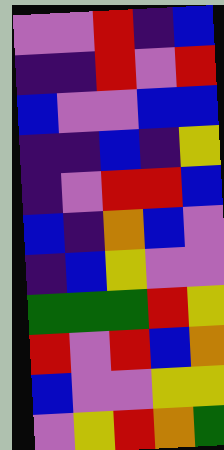[["violet", "violet", "red", "indigo", "blue"], ["indigo", "indigo", "red", "violet", "red"], ["blue", "violet", "violet", "blue", "blue"], ["indigo", "indigo", "blue", "indigo", "yellow"], ["indigo", "violet", "red", "red", "blue"], ["blue", "indigo", "orange", "blue", "violet"], ["indigo", "blue", "yellow", "violet", "violet"], ["green", "green", "green", "red", "yellow"], ["red", "violet", "red", "blue", "orange"], ["blue", "violet", "violet", "yellow", "yellow"], ["violet", "yellow", "red", "orange", "green"]]